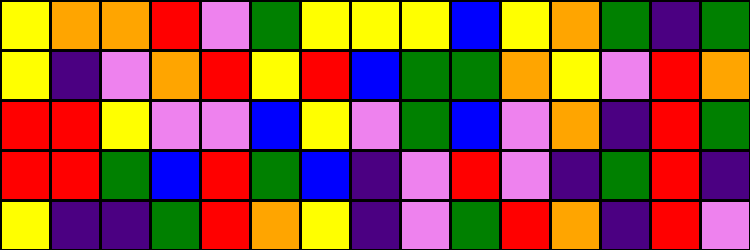[["yellow", "orange", "orange", "red", "violet", "green", "yellow", "yellow", "yellow", "blue", "yellow", "orange", "green", "indigo", "green"], ["yellow", "indigo", "violet", "orange", "red", "yellow", "red", "blue", "green", "green", "orange", "yellow", "violet", "red", "orange"], ["red", "red", "yellow", "violet", "violet", "blue", "yellow", "violet", "green", "blue", "violet", "orange", "indigo", "red", "green"], ["red", "red", "green", "blue", "red", "green", "blue", "indigo", "violet", "red", "violet", "indigo", "green", "red", "indigo"], ["yellow", "indigo", "indigo", "green", "red", "orange", "yellow", "indigo", "violet", "green", "red", "orange", "indigo", "red", "violet"]]